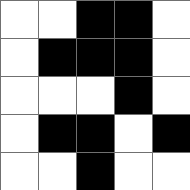[["white", "white", "black", "black", "white"], ["white", "black", "black", "black", "white"], ["white", "white", "white", "black", "white"], ["white", "black", "black", "white", "black"], ["white", "white", "black", "white", "white"]]